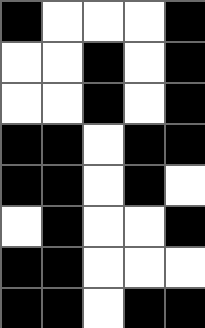[["black", "white", "white", "white", "black"], ["white", "white", "black", "white", "black"], ["white", "white", "black", "white", "black"], ["black", "black", "white", "black", "black"], ["black", "black", "white", "black", "white"], ["white", "black", "white", "white", "black"], ["black", "black", "white", "white", "white"], ["black", "black", "white", "black", "black"]]